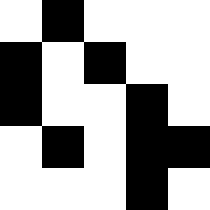[["white", "black", "white", "white", "white"], ["black", "white", "black", "white", "white"], ["black", "white", "white", "black", "white"], ["white", "black", "white", "black", "black"], ["white", "white", "white", "black", "white"]]